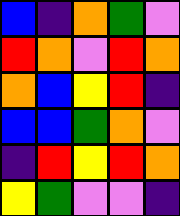[["blue", "indigo", "orange", "green", "violet"], ["red", "orange", "violet", "red", "orange"], ["orange", "blue", "yellow", "red", "indigo"], ["blue", "blue", "green", "orange", "violet"], ["indigo", "red", "yellow", "red", "orange"], ["yellow", "green", "violet", "violet", "indigo"]]